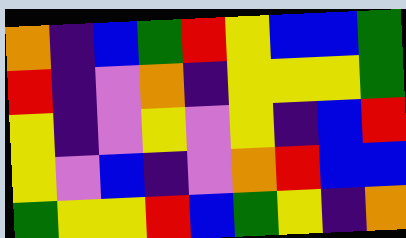[["orange", "indigo", "blue", "green", "red", "yellow", "blue", "blue", "green"], ["red", "indigo", "violet", "orange", "indigo", "yellow", "yellow", "yellow", "green"], ["yellow", "indigo", "violet", "yellow", "violet", "yellow", "indigo", "blue", "red"], ["yellow", "violet", "blue", "indigo", "violet", "orange", "red", "blue", "blue"], ["green", "yellow", "yellow", "red", "blue", "green", "yellow", "indigo", "orange"]]